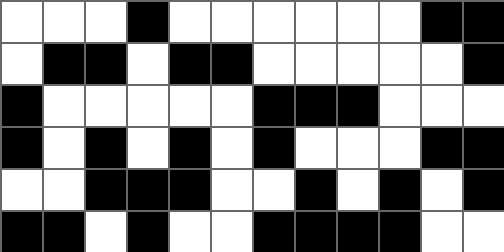[["white", "white", "white", "black", "white", "white", "white", "white", "white", "white", "black", "black"], ["white", "black", "black", "white", "black", "black", "white", "white", "white", "white", "white", "black"], ["black", "white", "white", "white", "white", "white", "black", "black", "black", "white", "white", "white"], ["black", "white", "black", "white", "black", "white", "black", "white", "white", "white", "black", "black"], ["white", "white", "black", "black", "black", "white", "white", "black", "white", "black", "white", "black"], ["black", "black", "white", "black", "white", "white", "black", "black", "black", "black", "white", "white"]]